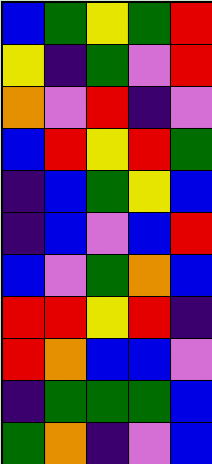[["blue", "green", "yellow", "green", "red"], ["yellow", "indigo", "green", "violet", "red"], ["orange", "violet", "red", "indigo", "violet"], ["blue", "red", "yellow", "red", "green"], ["indigo", "blue", "green", "yellow", "blue"], ["indigo", "blue", "violet", "blue", "red"], ["blue", "violet", "green", "orange", "blue"], ["red", "red", "yellow", "red", "indigo"], ["red", "orange", "blue", "blue", "violet"], ["indigo", "green", "green", "green", "blue"], ["green", "orange", "indigo", "violet", "blue"]]